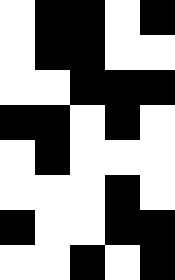[["white", "black", "black", "white", "black"], ["white", "black", "black", "white", "white"], ["white", "white", "black", "black", "black"], ["black", "black", "white", "black", "white"], ["white", "black", "white", "white", "white"], ["white", "white", "white", "black", "white"], ["black", "white", "white", "black", "black"], ["white", "white", "black", "white", "black"]]